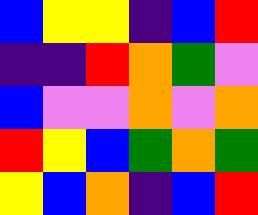[["blue", "yellow", "yellow", "indigo", "blue", "red"], ["indigo", "indigo", "red", "orange", "green", "violet"], ["blue", "violet", "violet", "orange", "violet", "orange"], ["red", "yellow", "blue", "green", "orange", "green"], ["yellow", "blue", "orange", "indigo", "blue", "red"]]